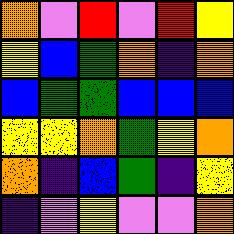[["orange", "violet", "red", "violet", "red", "yellow"], ["yellow", "blue", "green", "orange", "indigo", "orange"], ["blue", "green", "green", "blue", "blue", "blue"], ["yellow", "yellow", "orange", "green", "yellow", "orange"], ["orange", "indigo", "blue", "green", "indigo", "yellow"], ["indigo", "violet", "yellow", "violet", "violet", "orange"]]